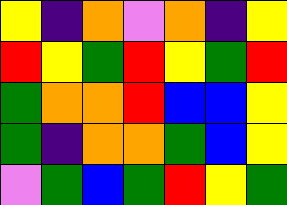[["yellow", "indigo", "orange", "violet", "orange", "indigo", "yellow"], ["red", "yellow", "green", "red", "yellow", "green", "red"], ["green", "orange", "orange", "red", "blue", "blue", "yellow"], ["green", "indigo", "orange", "orange", "green", "blue", "yellow"], ["violet", "green", "blue", "green", "red", "yellow", "green"]]